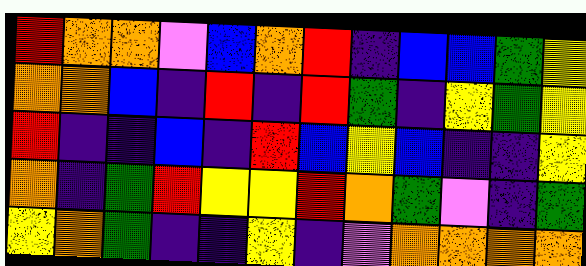[["red", "orange", "orange", "violet", "blue", "orange", "red", "indigo", "blue", "blue", "green", "yellow"], ["orange", "orange", "blue", "indigo", "red", "indigo", "red", "green", "indigo", "yellow", "green", "yellow"], ["red", "indigo", "indigo", "blue", "indigo", "red", "blue", "yellow", "blue", "indigo", "indigo", "yellow"], ["orange", "indigo", "green", "red", "yellow", "yellow", "red", "orange", "green", "violet", "indigo", "green"], ["yellow", "orange", "green", "indigo", "indigo", "yellow", "indigo", "violet", "orange", "orange", "orange", "orange"]]